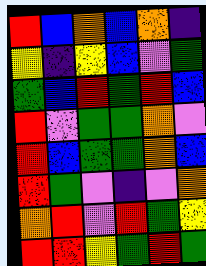[["red", "blue", "orange", "blue", "orange", "indigo"], ["yellow", "indigo", "yellow", "blue", "violet", "green"], ["green", "blue", "red", "green", "red", "blue"], ["red", "violet", "green", "green", "orange", "violet"], ["red", "blue", "green", "green", "orange", "blue"], ["red", "green", "violet", "indigo", "violet", "orange"], ["orange", "red", "violet", "red", "green", "yellow"], ["red", "red", "yellow", "green", "red", "green"]]